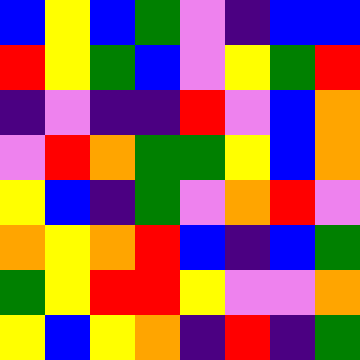[["blue", "yellow", "blue", "green", "violet", "indigo", "blue", "blue"], ["red", "yellow", "green", "blue", "violet", "yellow", "green", "red"], ["indigo", "violet", "indigo", "indigo", "red", "violet", "blue", "orange"], ["violet", "red", "orange", "green", "green", "yellow", "blue", "orange"], ["yellow", "blue", "indigo", "green", "violet", "orange", "red", "violet"], ["orange", "yellow", "orange", "red", "blue", "indigo", "blue", "green"], ["green", "yellow", "red", "red", "yellow", "violet", "violet", "orange"], ["yellow", "blue", "yellow", "orange", "indigo", "red", "indigo", "green"]]